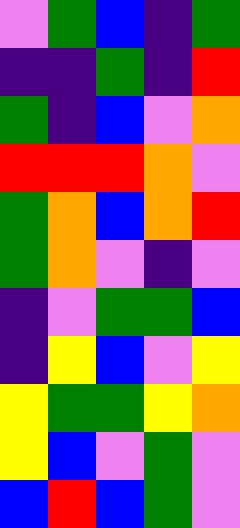[["violet", "green", "blue", "indigo", "green"], ["indigo", "indigo", "green", "indigo", "red"], ["green", "indigo", "blue", "violet", "orange"], ["red", "red", "red", "orange", "violet"], ["green", "orange", "blue", "orange", "red"], ["green", "orange", "violet", "indigo", "violet"], ["indigo", "violet", "green", "green", "blue"], ["indigo", "yellow", "blue", "violet", "yellow"], ["yellow", "green", "green", "yellow", "orange"], ["yellow", "blue", "violet", "green", "violet"], ["blue", "red", "blue", "green", "violet"]]